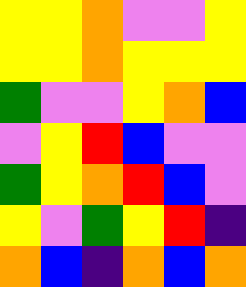[["yellow", "yellow", "orange", "violet", "violet", "yellow"], ["yellow", "yellow", "orange", "yellow", "yellow", "yellow"], ["green", "violet", "violet", "yellow", "orange", "blue"], ["violet", "yellow", "red", "blue", "violet", "violet"], ["green", "yellow", "orange", "red", "blue", "violet"], ["yellow", "violet", "green", "yellow", "red", "indigo"], ["orange", "blue", "indigo", "orange", "blue", "orange"]]